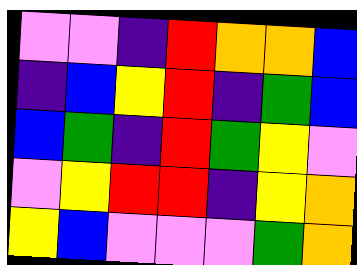[["violet", "violet", "indigo", "red", "orange", "orange", "blue"], ["indigo", "blue", "yellow", "red", "indigo", "green", "blue"], ["blue", "green", "indigo", "red", "green", "yellow", "violet"], ["violet", "yellow", "red", "red", "indigo", "yellow", "orange"], ["yellow", "blue", "violet", "violet", "violet", "green", "orange"]]